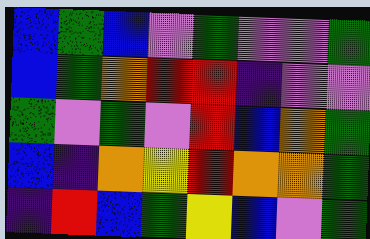[["blue", "green", "blue", "violet", "green", "violet", "violet", "green"], ["blue", "green", "orange", "red", "red", "indigo", "violet", "violet"], ["green", "violet", "green", "violet", "red", "blue", "orange", "green"], ["blue", "indigo", "orange", "yellow", "red", "orange", "orange", "green"], ["indigo", "red", "blue", "green", "yellow", "blue", "violet", "green"]]